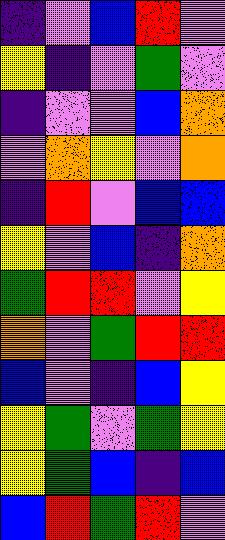[["indigo", "violet", "blue", "red", "violet"], ["yellow", "indigo", "violet", "green", "violet"], ["indigo", "violet", "violet", "blue", "orange"], ["violet", "orange", "yellow", "violet", "orange"], ["indigo", "red", "violet", "blue", "blue"], ["yellow", "violet", "blue", "indigo", "orange"], ["green", "red", "red", "violet", "yellow"], ["orange", "violet", "green", "red", "red"], ["blue", "violet", "indigo", "blue", "yellow"], ["yellow", "green", "violet", "green", "yellow"], ["yellow", "green", "blue", "indigo", "blue"], ["blue", "red", "green", "red", "violet"]]